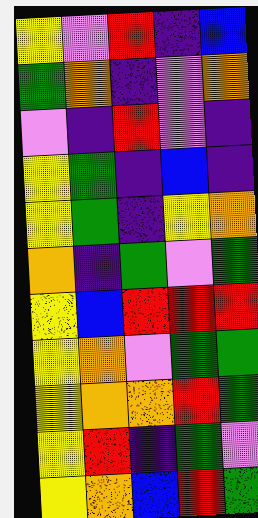[["yellow", "violet", "red", "indigo", "blue"], ["green", "orange", "indigo", "violet", "orange"], ["violet", "indigo", "red", "violet", "indigo"], ["yellow", "green", "indigo", "blue", "indigo"], ["yellow", "green", "indigo", "yellow", "orange"], ["orange", "indigo", "green", "violet", "green"], ["yellow", "blue", "red", "red", "red"], ["yellow", "orange", "violet", "green", "green"], ["yellow", "orange", "orange", "red", "green"], ["yellow", "red", "indigo", "green", "violet"], ["yellow", "orange", "blue", "red", "green"]]